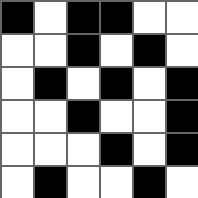[["black", "white", "black", "black", "white", "white"], ["white", "white", "black", "white", "black", "white"], ["white", "black", "white", "black", "white", "black"], ["white", "white", "black", "white", "white", "black"], ["white", "white", "white", "black", "white", "black"], ["white", "black", "white", "white", "black", "white"]]